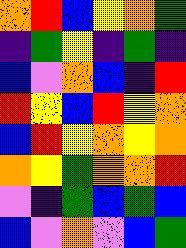[["orange", "red", "blue", "yellow", "orange", "green"], ["indigo", "green", "yellow", "indigo", "green", "indigo"], ["blue", "violet", "orange", "blue", "indigo", "red"], ["red", "yellow", "blue", "red", "yellow", "orange"], ["blue", "red", "yellow", "orange", "yellow", "orange"], ["orange", "yellow", "green", "orange", "orange", "red"], ["violet", "indigo", "green", "blue", "green", "blue"], ["blue", "violet", "orange", "violet", "blue", "green"]]